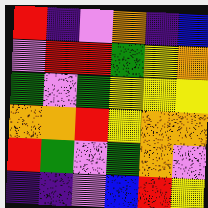[["red", "indigo", "violet", "orange", "indigo", "blue"], ["violet", "red", "red", "green", "yellow", "orange"], ["green", "violet", "green", "yellow", "yellow", "yellow"], ["orange", "orange", "red", "yellow", "orange", "orange"], ["red", "green", "violet", "green", "orange", "violet"], ["indigo", "indigo", "violet", "blue", "red", "yellow"]]